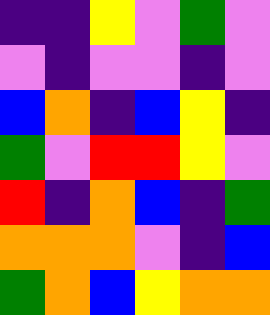[["indigo", "indigo", "yellow", "violet", "green", "violet"], ["violet", "indigo", "violet", "violet", "indigo", "violet"], ["blue", "orange", "indigo", "blue", "yellow", "indigo"], ["green", "violet", "red", "red", "yellow", "violet"], ["red", "indigo", "orange", "blue", "indigo", "green"], ["orange", "orange", "orange", "violet", "indigo", "blue"], ["green", "orange", "blue", "yellow", "orange", "orange"]]